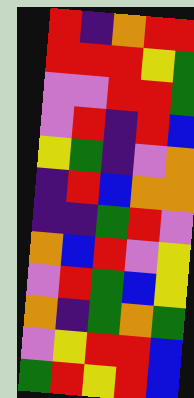[["red", "indigo", "orange", "red", "red"], ["red", "red", "red", "yellow", "green"], ["violet", "violet", "red", "red", "green"], ["violet", "red", "indigo", "red", "blue"], ["yellow", "green", "indigo", "violet", "orange"], ["indigo", "red", "blue", "orange", "orange"], ["indigo", "indigo", "green", "red", "violet"], ["orange", "blue", "red", "violet", "yellow"], ["violet", "red", "green", "blue", "yellow"], ["orange", "indigo", "green", "orange", "green"], ["violet", "yellow", "red", "red", "blue"], ["green", "red", "yellow", "red", "blue"]]